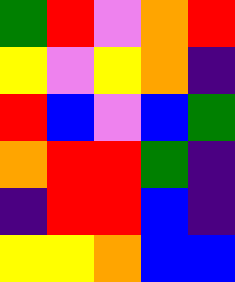[["green", "red", "violet", "orange", "red"], ["yellow", "violet", "yellow", "orange", "indigo"], ["red", "blue", "violet", "blue", "green"], ["orange", "red", "red", "green", "indigo"], ["indigo", "red", "red", "blue", "indigo"], ["yellow", "yellow", "orange", "blue", "blue"]]